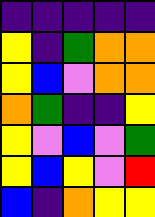[["indigo", "indigo", "indigo", "indigo", "indigo"], ["yellow", "indigo", "green", "orange", "orange"], ["yellow", "blue", "violet", "orange", "orange"], ["orange", "green", "indigo", "indigo", "yellow"], ["yellow", "violet", "blue", "violet", "green"], ["yellow", "blue", "yellow", "violet", "red"], ["blue", "indigo", "orange", "yellow", "yellow"]]